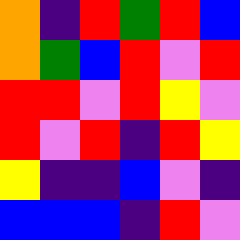[["orange", "indigo", "red", "green", "red", "blue"], ["orange", "green", "blue", "red", "violet", "red"], ["red", "red", "violet", "red", "yellow", "violet"], ["red", "violet", "red", "indigo", "red", "yellow"], ["yellow", "indigo", "indigo", "blue", "violet", "indigo"], ["blue", "blue", "blue", "indigo", "red", "violet"]]